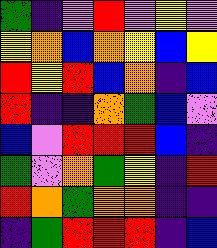[["green", "indigo", "violet", "red", "violet", "yellow", "violet"], ["yellow", "orange", "blue", "orange", "yellow", "blue", "yellow"], ["red", "yellow", "red", "blue", "orange", "indigo", "blue"], ["red", "indigo", "indigo", "orange", "green", "blue", "violet"], ["blue", "violet", "red", "red", "red", "blue", "indigo"], ["green", "violet", "orange", "green", "yellow", "indigo", "red"], ["red", "orange", "green", "orange", "orange", "indigo", "indigo"], ["indigo", "green", "red", "red", "red", "indigo", "blue"]]